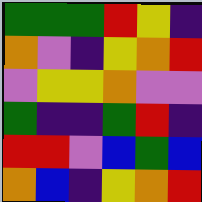[["green", "green", "green", "red", "yellow", "indigo"], ["orange", "violet", "indigo", "yellow", "orange", "red"], ["violet", "yellow", "yellow", "orange", "violet", "violet"], ["green", "indigo", "indigo", "green", "red", "indigo"], ["red", "red", "violet", "blue", "green", "blue"], ["orange", "blue", "indigo", "yellow", "orange", "red"]]